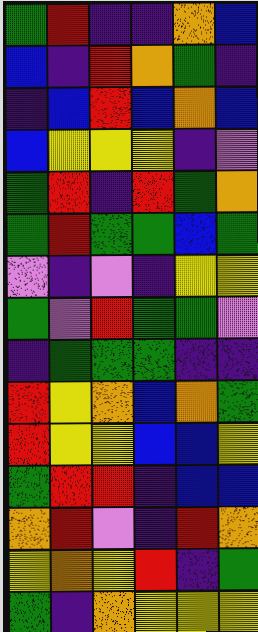[["green", "red", "indigo", "indigo", "orange", "blue"], ["blue", "indigo", "red", "orange", "green", "indigo"], ["indigo", "blue", "red", "blue", "orange", "blue"], ["blue", "yellow", "yellow", "yellow", "indigo", "violet"], ["green", "red", "indigo", "red", "green", "orange"], ["green", "red", "green", "green", "blue", "green"], ["violet", "indigo", "violet", "indigo", "yellow", "yellow"], ["green", "violet", "red", "green", "green", "violet"], ["indigo", "green", "green", "green", "indigo", "indigo"], ["red", "yellow", "orange", "blue", "orange", "green"], ["red", "yellow", "yellow", "blue", "blue", "yellow"], ["green", "red", "red", "indigo", "blue", "blue"], ["orange", "red", "violet", "indigo", "red", "orange"], ["yellow", "orange", "yellow", "red", "indigo", "green"], ["green", "indigo", "orange", "yellow", "yellow", "yellow"]]